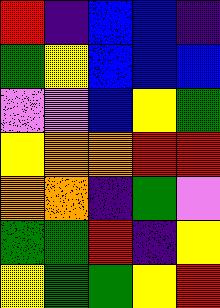[["red", "indigo", "blue", "blue", "indigo"], ["green", "yellow", "blue", "blue", "blue"], ["violet", "violet", "blue", "yellow", "green"], ["yellow", "orange", "orange", "red", "red"], ["orange", "orange", "indigo", "green", "violet"], ["green", "green", "red", "indigo", "yellow"], ["yellow", "green", "green", "yellow", "red"]]